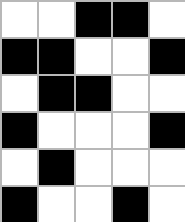[["white", "white", "black", "black", "white"], ["black", "black", "white", "white", "black"], ["white", "black", "black", "white", "white"], ["black", "white", "white", "white", "black"], ["white", "black", "white", "white", "white"], ["black", "white", "white", "black", "white"]]